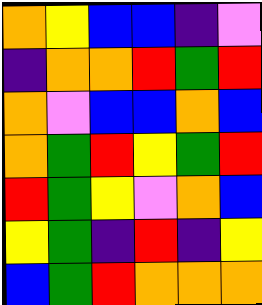[["orange", "yellow", "blue", "blue", "indigo", "violet"], ["indigo", "orange", "orange", "red", "green", "red"], ["orange", "violet", "blue", "blue", "orange", "blue"], ["orange", "green", "red", "yellow", "green", "red"], ["red", "green", "yellow", "violet", "orange", "blue"], ["yellow", "green", "indigo", "red", "indigo", "yellow"], ["blue", "green", "red", "orange", "orange", "orange"]]